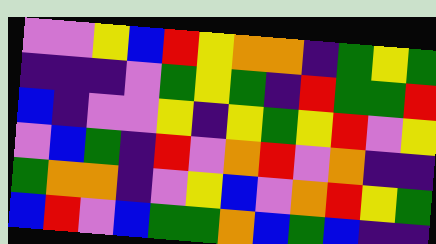[["violet", "violet", "yellow", "blue", "red", "yellow", "orange", "orange", "indigo", "green", "yellow", "green"], ["indigo", "indigo", "indigo", "violet", "green", "yellow", "green", "indigo", "red", "green", "green", "red"], ["blue", "indigo", "violet", "violet", "yellow", "indigo", "yellow", "green", "yellow", "red", "violet", "yellow"], ["violet", "blue", "green", "indigo", "red", "violet", "orange", "red", "violet", "orange", "indigo", "indigo"], ["green", "orange", "orange", "indigo", "violet", "yellow", "blue", "violet", "orange", "red", "yellow", "green"], ["blue", "red", "violet", "blue", "green", "green", "orange", "blue", "green", "blue", "indigo", "indigo"]]